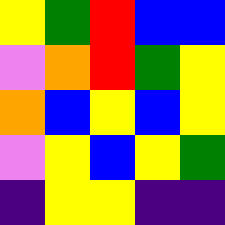[["yellow", "green", "red", "blue", "blue"], ["violet", "orange", "red", "green", "yellow"], ["orange", "blue", "yellow", "blue", "yellow"], ["violet", "yellow", "blue", "yellow", "green"], ["indigo", "yellow", "yellow", "indigo", "indigo"]]